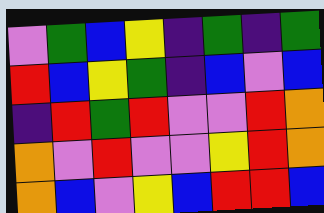[["violet", "green", "blue", "yellow", "indigo", "green", "indigo", "green"], ["red", "blue", "yellow", "green", "indigo", "blue", "violet", "blue"], ["indigo", "red", "green", "red", "violet", "violet", "red", "orange"], ["orange", "violet", "red", "violet", "violet", "yellow", "red", "orange"], ["orange", "blue", "violet", "yellow", "blue", "red", "red", "blue"]]